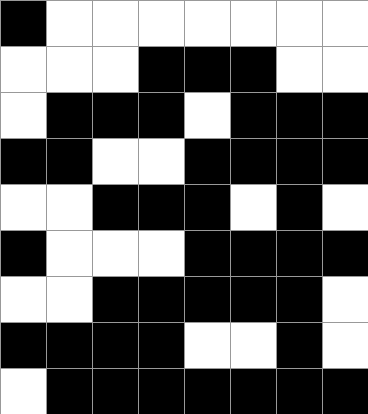[["black", "white", "white", "white", "white", "white", "white", "white"], ["white", "white", "white", "black", "black", "black", "white", "white"], ["white", "black", "black", "black", "white", "black", "black", "black"], ["black", "black", "white", "white", "black", "black", "black", "black"], ["white", "white", "black", "black", "black", "white", "black", "white"], ["black", "white", "white", "white", "black", "black", "black", "black"], ["white", "white", "black", "black", "black", "black", "black", "white"], ["black", "black", "black", "black", "white", "white", "black", "white"], ["white", "black", "black", "black", "black", "black", "black", "black"]]